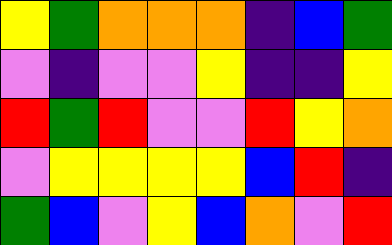[["yellow", "green", "orange", "orange", "orange", "indigo", "blue", "green"], ["violet", "indigo", "violet", "violet", "yellow", "indigo", "indigo", "yellow"], ["red", "green", "red", "violet", "violet", "red", "yellow", "orange"], ["violet", "yellow", "yellow", "yellow", "yellow", "blue", "red", "indigo"], ["green", "blue", "violet", "yellow", "blue", "orange", "violet", "red"]]